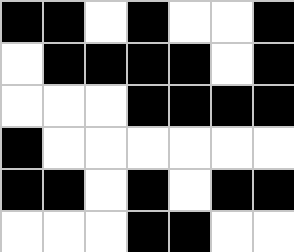[["black", "black", "white", "black", "white", "white", "black"], ["white", "black", "black", "black", "black", "white", "black"], ["white", "white", "white", "black", "black", "black", "black"], ["black", "white", "white", "white", "white", "white", "white"], ["black", "black", "white", "black", "white", "black", "black"], ["white", "white", "white", "black", "black", "white", "white"]]